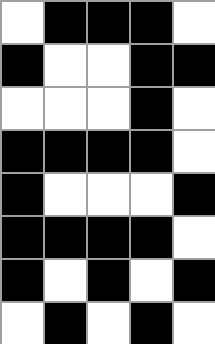[["white", "black", "black", "black", "white"], ["black", "white", "white", "black", "black"], ["white", "white", "white", "black", "white"], ["black", "black", "black", "black", "white"], ["black", "white", "white", "white", "black"], ["black", "black", "black", "black", "white"], ["black", "white", "black", "white", "black"], ["white", "black", "white", "black", "white"]]